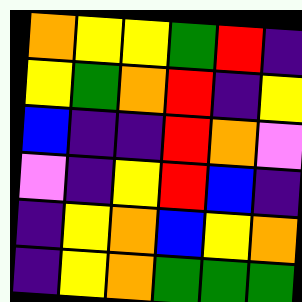[["orange", "yellow", "yellow", "green", "red", "indigo"], ["yellow", "green", "orange", "red", "indigo", "yellow"], ["blue", "indigo", "indigo", "red", "orange", "violet"], ["violet", "indigo", "yellow", "red", "blue", "indigo"], ["indigo", "yellow", "orange", "blue", "yellow", "orange"], ["indigo", "yellow", "orange", "green", "green", "green"]]